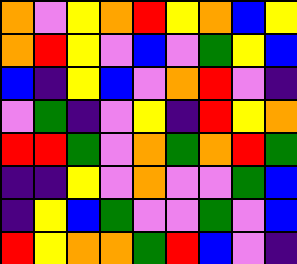[["orange", "violet", "yellow", "orange", "red", "yellow", "orange", "blue", "yellow"], ["orange", "red", "yellow", "violet", "blue", "violet", "green", "yellow", "blue"], ["blue", "indigo", "yellow", "blue", "violet", "orange", "red", "violet", "indigo"], ["violet", "green", "indigo", "violet", "yellow", "indigo", "red", "yellow", "orange"], ["red", "red", "green", "violet", "orange", "green", "orange", "red", "green"], ["indigo", "indigo", "yellow", "violet", "orange", "violet", "violet", "green", "blue"], ["indigo", "yellow", "blue", "green", "violet", "violet", "green", "violet", "blue"], ["red", "yellow", "orange", "orange", "green", "red", "blue", "violet", "indigo"]]